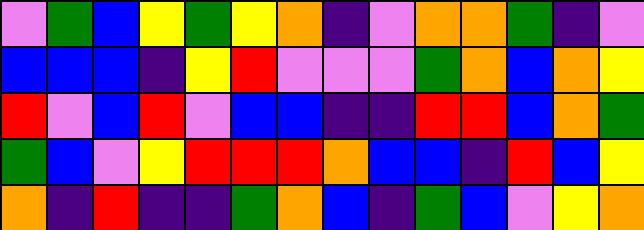[["violet", "green", "blue", "yellow", "green", "yellow", "orange", "indigo", "violet", "orange", "orange", "green", "indigo", "violet"], ["blue", "blue", "blue", "indigo", "yellow", "red", "violet", "violet", "violet", "green", "orange", "blue", "orange", "yellow"], ["red", "violet", "blue", "red", "violet", "blue", "blue", "indigo", "indigo", "red", "red", "blue", "orange", "green"], ["green", "blue", "violet", "yellow", "red", "red", "red", "orange", "blue", "blue", "indigo", "red", "blue", "yellow"], ["orange", "indigo", "red", "indigo", "indigo", "green", "orange", "blue", "indigo", "green", "blue", "violet", "yellow", "orange"]]